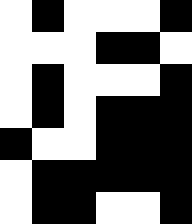[["white", "black", "white", "white", "white", "black"], ["white", "white", "white", "black", "black", "white"], ["white", "black", "white", "white", "white", "black"], ["white", "black", "white", "black", "black", "black"], ["black", "white", "white", "black", "black", "black"], ["white", "black", "black", "black", "black", "black"], ["white", "black", "black", "white", "white", "black"]]